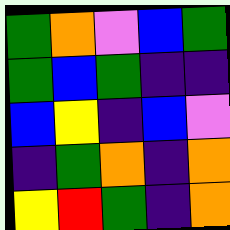[["green", "orange", "violet", "blue", "green"], ["green", "blue", "green", "indigo", "indigo"], ["blue", "yellow", "indigo", "blue", "violet"], ["indigo", "green", "orange", "indigo", "orange"], ["yellow", "red", "green", "indigo", "orange"]]